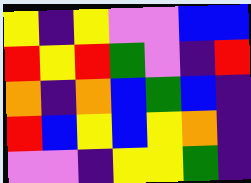[["yellow", "indigo", "yellow", "violet", "violet", "blue", "blue"], ["red", "yellow", "red", "green", "violet", "indigo", "red"], ["orange", "indigo", "orange", "blue", "green", "blue", "indigo"], ["red", "blue", "yellow", "blue", "yellow", "orange", "indigo"], ["violet", "violet", "indigo", "yellow", "yellow", "green", "indigo"]]